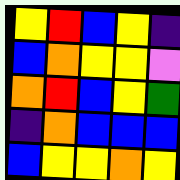[["yellow", "red", "blue", "yellow", "indigo"], ["blue", "orange", "yellow", "yellow", "violet"], ["orange", "red", "blue", "yellow", "green"], ["indigo", "orange", "blue", "blue", "blue"], ["blue", "yellow", "yellow", "orange", "yellow"]]